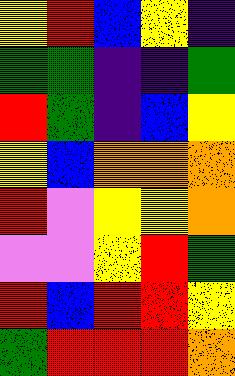[["yellow", "red", "blue", "yellow", "indigo"], ["green", "green", "indigo", "indigo", "green"], ["red", "green", "indigo", "blue", "yellow"], ["yellow", "blue", "orange", "orange", "orange"], ["red", "violet", "yellow", "yellow", "orange"], ["violet", "violet", "yellow", "red", "green"], ["red", "blue", "red", "red", "yellow"], ["green", "red", "red", "red", "orange"]]